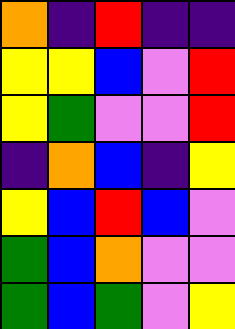[["orange", "indigo", "red", "indigo", "indigo"], ["yellow", "yellow", "blue", "violet", "red"], ["yellow", "green", "violet", "violet", "red"], ["indigo", "orange", "blue", "indigo", "yellow"], ["yellow", "blue", "red", "blue", "violet"], ["green", "blue", "orange", "violet", "violet"], ["green", "blue", "green", "violet", "yellow"]]